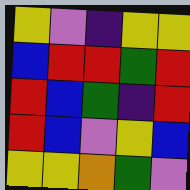[["yellow", "violet", "indigo", "yellow", "yellow"], ["blue", "red", "red", "green", "red"], ["red", "blue", "green", "indigo", "red"], ["red", "blue", "violet", "yellow", "blue"], ["yellow", "yellow", "orange", "green", "violet"]]